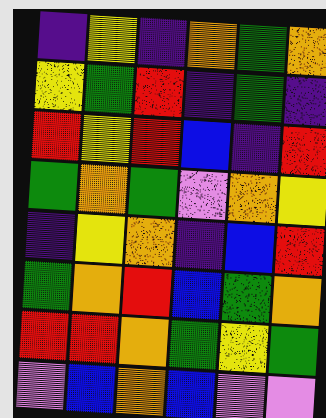[["indigo", "yellow", "indigo", "orange", "green", "orange"], ["yellow", "green", "red", "indigo", "green", "indigo"], ["red", "yellow", "red", "blue", "indigo", "red"], ["green", "orange", "green", "violet", "orange", "yellow"], ["indigo", "yellow", "orange", "indigo", "blue", "red"], ["green", "orange", "red", "blue", "green", "orange"], ["red", "red", "orange", "green", "yellow", "green"], ["violet", "blue", "orange", "blue", "violet", "violet"]]